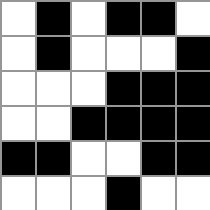[["white", "black", "white", "black", "black", "white"], ["white", "black", "white", "white", "white", "black"], ["white", "white", "white", "black", "black", "black"], ["white", "white", "black", "black", "black", "black"], ["black", "black", "white", "white", "black", "black"], ["white", "white", "white", "black", "white", "white"]]